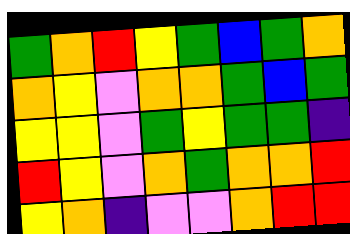[["green", "orange", "red", "yellow", "green", "blue", "green", "orange"], ["orange", "yellow", "violet", "orange", "orange", "green", "blue", "green"], ["yellow", "yellow", "violet", "green", "yellow", "green", "green", "indigo"], ["red", "yellow", "violet", "orange", "green", "orange", "orange", "red"], ["yellow", "orange", "indigo", "violet", "violet", "orange", "red", "red"]]